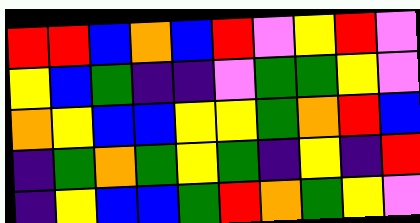[["red", "red", "blue", "orange", "blue", "red", "violet", "yellow", "red", "violet"], ["yellow", "blue", "green", "indigo", "indigo", "violet", "green", "green", "yellow", "violet"], ["orange", "yellow", "blue", "blue", "yellow", "yellow", "green", "orange", "red", "blue"], ["indigo", "green", "orange", "green", "yellow", "green", "indigo", "yellow", "indigo", "red"], ["indigo", "yellow", "blue", "blue", "green", "red", "orange", "green", "yellow", "violet"]]